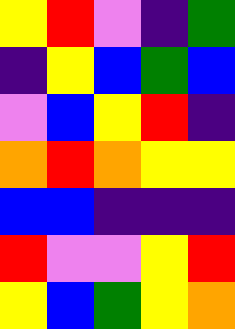[["yellow", "red", "violet", "indigo", "green"], ["indigo", "yellow", "blue", "green", "blue"], ["violet", "blue", "yellow", "red", "indigo"], ["orange", "red", "orange", "yellow", "yellow"], ["blue", "blue", "indigo", "indigo", "indigo"], ["red", "violet", "violet", "yellow", "red"], ["yellow", "blue", "green", "yellow", "orange"]]